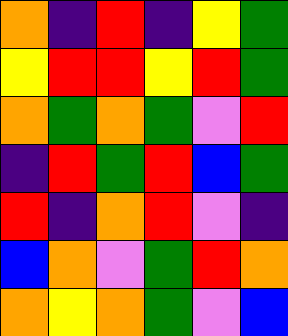[["orange", "indigo", "red", "indigo", "yellow", "green"], ["yellow", "red", "red", "yellow", "red", "green"], ["orange", "green", "orange", "green", "violet", "red"], ["indigo", "red", "green", "red", "blue", "green"], ["red", "indigo", "orange", "red", "violet", "indigo"], ["blue", "orange", "violet", "green", "red", "orange"], ["orange", "yellow", "orange", "green", "violet", "blue"]]